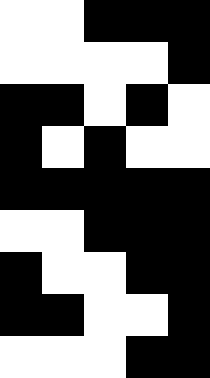[["white", "white", "black", "black", "black"], ["white", "white", "white", "white", "black"], ["black", "black", "white", "black", "white"], ["black", "white", "black", "white", "white"], ["black", "black", "black", "black", "black"], ["white", "white", "black", "black", "black"], ["black", "white", "white", "black", "black"], ["black", "black", "white", "white", "black"], ["white", "white", "white", "black", "black"]]